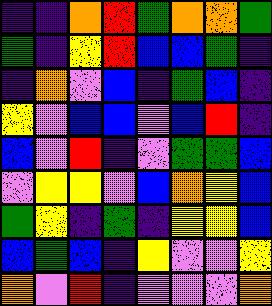[["indigo", "indigo", "orange", "red", "green", "orange", "orange", "green"], ["green", "indigo", "yellow", "red", "blue", "blue", "green", "indigo"], ["indigo", "orange", "violet", "blue", "indigo", "green", "blue", "indigo"], ["yellow", "violet", "blue", "blue", "violet", "blue", "red", "indigo"], ["blue", "violet", "red", "indigo", "violet", "green", "green", "blue"], ["violet", "yellow", "yellow", "violet", "blue", "orange", "yellow", "blue"], ["green", "yellow", "indigo", "green", "indigo", "yellow", "yellow", "blue"], ["blue", "green", "blue", "indigo", "yellow", "violet", "violet", "yellow"], ["orange", "violet", "red", "indigo", "violet", "violet", "violet", "orange"]]